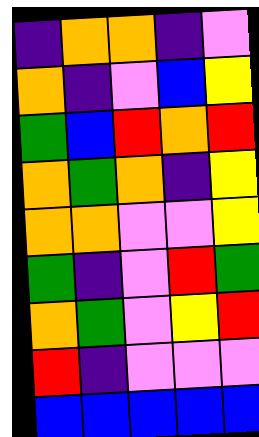[["indigo", "orange", "orange", "indigo", "violet"], ["orange", "indigo", "violet", "blue", "yellow"], ["green", "blue", "red", "orange", "red"], ["orange", "green", "orange", "indigo", "yellow"], ["orange", "orange", "violet", "violet", "yellow"], ["green", "indigo", "violet", "red", "green"], ["orange", "green", "violet", "yellow", "red"], ["red", "indigo", "violet", "violet", "violet"], ["blue", "blue", "blue", "blue", "blue"]]